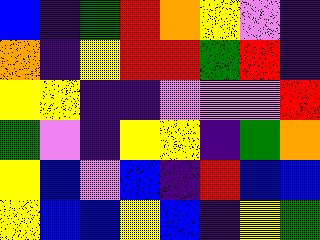[["blue", "indigo", "green", "red", "orange", "yellow", "violet", "indigo"], ["orange", "indigo", "yellow", "red", "red", "green", "red", "indigo"], ["yellow", "yellow", "indigo", "indigo", "violet", "violet", "violet", "red"], ["green", "violet", "indigo", "yellow", "yellow", "indigo", "green", "orange"], ["yellow", "blue", "violet", "blue", "indigo", "red", "blue", "blue"], ["yellow", "blue", "blue", "yellow", "blue", "indigo", "yellow", "green"]]